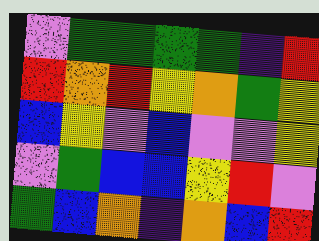[["violet", "green", "green", "green", "green", "indigo", "red"], ["red", "orange", "red", "yellow", "orange", "green", "yellow"], ["blue", "yellow", "violet", "blue", "violet", "violet", "yellow"], ["violet", "green", "blue", "blue", "yellow", "red", "violet"], ["green", "blue", "orange", "indigo", "orange", "blue", "red"]]